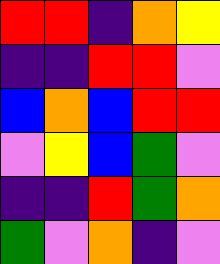[["red", "red", "indigo", "orange", "yellow"], ["indigo", "indigo", "red", "red", "violet"], ["blue", "orange", "blue", "red", "red"], ["violet", "yellow", "blue", "green", "violet"], ["indigo", "indigo", "red", "green", "orange"], ["green", "violet", "orange", "indigo", "violet"]]